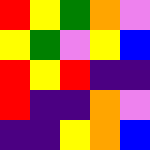[["red", "yellow", "green", "orange", "violet"], ["yellow", "green", "violet", "yellow", "blue"], ["red", "yellow", "red", "indigo", "indigo"], ["red", "indigo", "indigo", "orange", "violet"], ["indigo", "indigo", "yellow", "orange", "blue"]]